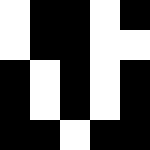[["white", "black", "black", "white", "black"], ["white", "black", "black", "white", "white"], ["black", "white", "black", "white", "black"], ["black", "white", "black", "white", "black"], ["black", "black", "white", "black", "black"]]